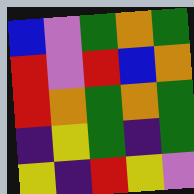[["blue", "violet", "green", "orange", "green"], ["red", "violet", "red", "blue", "orange"], ["red", "orange", "green", "orange", "green"], ["indigo", "yellow", "green", "indigo", "green"], ["yellow", "indigo", "red", "yellow", "violet"]]